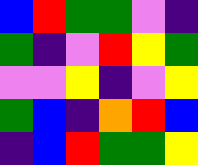[["blue", "red", "green", "green", "violet", "indigo"], ["green", "indigo", "violet", "red", "yellow", "green"], ["violet", "violet", "yellow", "indigo", "violet", "yellow"], ["green", "blue", "indigo", "orange", "red", "blue"], ["indigo", "blue", "red", "green", "green", "yellow"]]